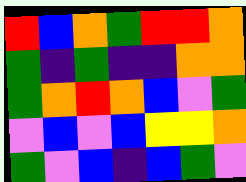[["red", "blue", "orange", "green", "red", "red", "orange"], ["green", "indigo", "green", "indigo", "indigo", "orange", "orange"], ["green", "orange", "red", "orange", "blue", "violet", "green"], ["violet", "blue", "violet", "blue", "yellow", "yellow", "orange"], ["green", "violet", "blue", "indigo", "blue", "green", "violet"]]